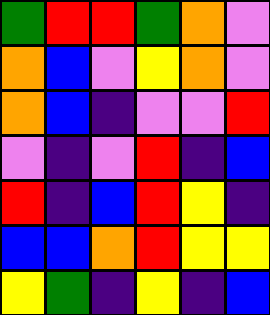[["green", "red", "red", "green", "orange", "violet"], ["orange", "blue", "violet", "yellow", "orange", "violet"], ["orange", "blue", "indigo", "violet", "violet", "red"], ["violet", "indigo", "violet", "red", "indigo", "blue"], ["red", "indigo", "blue", "red", "yellow", "indigo"], ["blue", "blue", "orange", "red", "yellow", "yellow"], ["yellow", "green", "indigo", "yellow", "indigo", "blue"]]